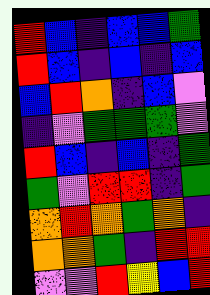[["red", "blue", "indigo", "blue", "blue", "green"], ["red", "blue", "indigo", "blue", "indigo", "blue"], ["blue", "red", "orange", "indigo", "blue", "violet"], ["indigo", "violet", "green", "green", "green", "violet"], ["red", "blue", "indigo", "blue", "indigo", "green"], ["green", "violet", "red", "red", "indigo", "green"], ["orange", "red", "orange", "green", "orange", "indigo"], ["orange", "orange", "green", "indigo", "red", "red"], ["violet", "violet", "red", "yellow", "blue", "red"]]